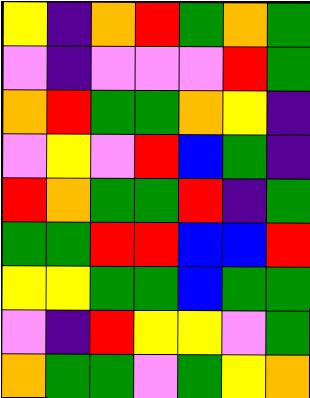[["yellow", "indigo", "orange", "red", "green", "orange", "green"], ["violet", "indigo", "violet", "violet", "violet", "red", "green"], ["orange", "red", "green", "green", "orange", "yellow", "indigo"], ["violet", "yellow", "violet", "red", "blue", "green", "indigo"], ["red", "orange", "green", "green", "red", "indigo", "green"], ["green", "green", "red", "red", "blue", "blue", "red"], ["yellow", "yellow", "green", "green", "blue", "green", "green"], ["violet", "indigo", "red", "yellow", "yellow", "violet", "green"], ["orange", "green", "green", "violet", "green", "yellow", "orange"]]